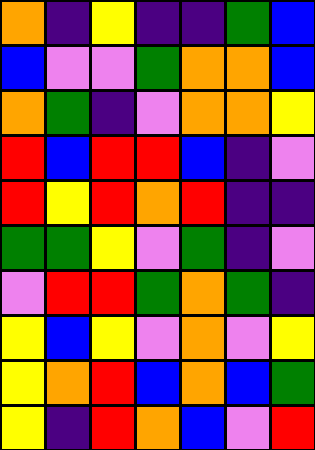[["orange", "indigo", "yellow", "indigo", "indigo", "green", "blue"], ["blue", "violet", "violet", "green", "orange", "orange", "blue"], ["orange", "green", "indigo", "violet", "orange", "orange", "yellow"], ["red", "blue", "red", "red", "blue", "indigo", "violet"], ["red", "yellow", "red", "orange", "red", "indigo", "indigo"], ["green", "green", "yellow", "violet", "green", "indigo", "violet"], ["violet", "red", "red", "green", "orange", "green", "indigo"], ["yellow", "blue", "yellow", "violet", "orange", "violet", "yellow"], ["yellow", "orange", "red", "blue", "orange", "blue", "green"], ["yellow", "indigo", "red", "orange", "blue", "violet", "red"]]